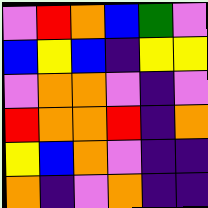[["violet", "red", "orange", "blue", "green", "violet"], ["blue", "yellow", "blue", "indigo", "yellow", "yellow"], ["violet", "orange", "orange", "violet", "indigo", "violet"], ["red", "orange", "orange", "red", "indigo", "orange"], ["yellow", "blue", "orange", "violet", "indigo", "indigo"], ["orange", "indigo", "violet", "orange", "indigo", "indigo"]]